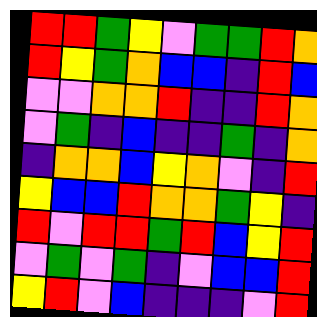[["red", "red", "green", "yellow", "violet", "green", "green", "red", "orange"], ["red", "yellow", "green", "orange", "blue", "blue", "indigo", "red", "blue"], ["violet", "violet", "orange", "orange", "red", "indigo", "indigo", "red", "orange"], ["violet", "green", "indigo", "blue", "indigo", "indigo", "green", "indigo", "orange"], ["indigo", "orange", "orange", "blue", "yellow", "orange", "violet", "indigo", "red"], ["yellow", "blue", "blue", "red", "orange", "orange", "green", "yellow", "indigo"], ["red", "violet", "red", "red", "green", "red", "blue", "yellow", "red"], ["violet", "green", "violet", "green", "indigo", "violet", "blue", "blue", "red"], ["yellow", "red", "violet", "blue", "indigo", "indigo", "indigo", "violet", "red"]]